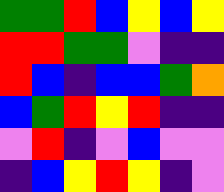[["green", "green", "red", "blue", "yellow", "blue", "yellow"], ["red", "red", "green", "green", "violet", "indigo", "indigo"], ["red", "blue", "indigo", "blue", "blue", "green", "orange"], ["blue", "green", "red", "yellow", "red", "indigo", "indigo"], ["violet", "red", "indigo", "violet", "blue", "violet", "violet"], ["indigo", "blue", "yellow", "red", "yellow", "indigo", "violet"]]